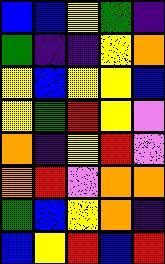[["blue", "blue", "yellow", "green", "indigo"], ["green", "indigo", "indigo", "yellow", "orange"], ["yellow", "blue", "yellow", "yellow", "blue"], ["yellow", "green", "red", "yellow", "violet"], ["orange", "indigo", "yellow", "red", "violet"], ["orange", "red", "violet", "orange", "orange"], ["green", "blue", "yellow", "orange", "indigo"], ["blue", "yellow", "red", "blue", "red"]]